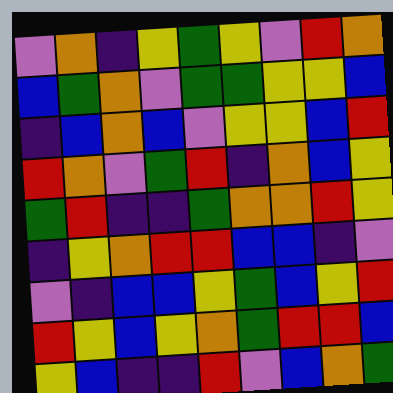[["violet", "orange", "indigo", "yellow", "green", "yellow", "violet", "red", "orange"], ["blue", "green", "orange", "violet", "green", "green", "yellow", "yellow", "blue"], ["indigo", "blue", "orange", "blue", "violet", "yellow", "yellow", "blue", "red"], ["red", "orange", "violet", "green", "red", "indigo", "orange", "blue", "yellow"], ["green", "red", "indigo", "indigo", "green", "orange", "orange", "red", "yellow"], ["indigo", "yellow", "orange", "red", "red", "blue", "blue", "indigo", "violet"], ["violet", "indigo", "blue", "blue", "yellow", "green", "blue", "yellow", "red"], ["red", "yellow", "blue", "yellow", "orange", "green", "red", "red", "blue"], ["yellow", "blue", "indigo", "indigo", "red", "violet", "blue", "orange", "green"]]